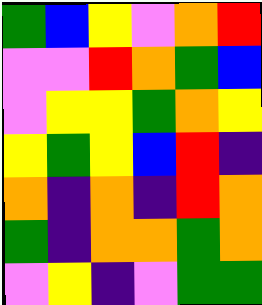[["green", "blue", "yellow", "violet", "orange", "red"], ["violet", "violet", "red", "orange", "green", "blue"], ["violet", "yellow", "yellow", "green", "orange", "yellow"], ["yellow", "green", "yellow", "blue", "red", "indigo"], ["orange", "indigo", "orange", "indigo", "red", "orange"], ["green", "indigo", "orange", "orange", "green", "orange"], ["violet", "yellow", "indigo", "violet", "green", "green"]]